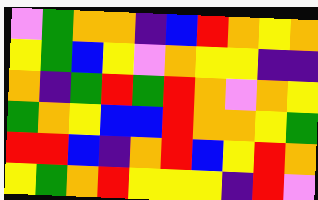[["violet", "green", "orange", "orange", "indigo", "blue", "red", "orange", "yellow", "orange"], ["yellow", "green", "blue", "yellow", "violet", "orange", "yellow", "yellow", "indigo", "indigo"], ["orange", "indigo", "green", "red", "green", "red", "orange", "violet", "orange", "yellow"], ["green", "orange", "yellow", "blue", "blue", "red", "orange", "orange", "yellow", "green"], ["red", "red", "blue", "indigo", "orange", "red", "blue", "yellow", "red", "orange"], ["yellow", "green", "orange", "red", "yellow", "yellow", "yellow", "indigo", "red", "violet"]]